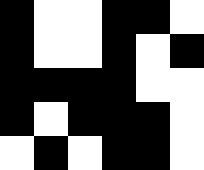[["black", "white", "white", "black", "black", "white"], ["black", "white", "white", "black", "white", "black"], ["black", "black", "black", "black", "white", "white"], ["black", "white", "black", "black", "black", "white"], ["white", "black", "white", "black", "black", "white"]]